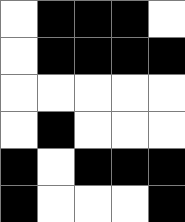[["white", "black", "black", "black", "white"], ["white", "black", "black", "black", "black"], ["white", "white", "white", "white", "white"], ["white", "black", "white", "white", "white"], ["black", "white", "black", "black", "black"], ["black", "white", "white", "white", "black"]]